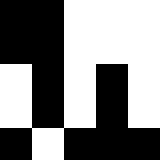[["black", "black", "white", "white", "white"], ["black", "black", "white", "white", "white"], ["white", "black", "white", "black", "white"], ["white", "black", "white", "black", "white"], ["black", "white", "black", "black", "black"]]